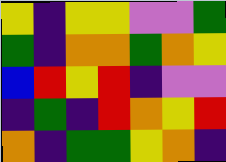[["yellow", "indigo", "yellow", "yellow", "violet", "violet", "green"], ["green", "indigo", "orange", "orange", "green", "orange", "yellow"], ["blue", "red", "yellow", "red", "indigo", "violet", "violet"], ["indigo", "green", "indigo", "red", "orange", "yellow", "red"], ["orange", "indigo", "green", "green", "yellow", "orange", "indigo"]]